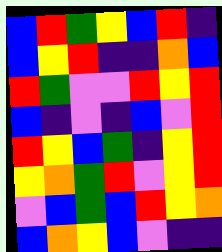[["blue", "red", "green", "yellow", "blue", "red", "indigo"], ["blue", "yellow", "red", "indigo", "indigo", "orange", "blue"], ["red", "green", "violet", "violet", "red", "yellow", "red"], ["blue", "indigo", "violet", "indigo", "blue", "violet", "red"], ["red", "yellow", "blue", "green", "indigo", "yellow", "red"], ["yellow", "orange", "green", "red", "violet", "yellow", "red"], ["violet", "blue", "green", "blue", "red", "yellow", "orange"], ["blue", "orange", "yellow", "blue", "violet", "indigo", "indigo"]]